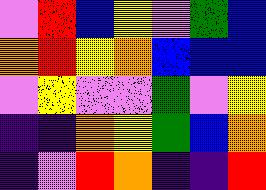[["violet", "red", "blue", "yellow", "violet", "green", "blue"], ["orange", "red", "yellow", "orange", "blue", "blue", "blue"], ["violet", "yellow", "violet", "violet", "green", "violet", "yellow"], ["indigo", "indigo", "orange", "yellow", "green", "blue", "orange"], ["indigo", "violet", "red", "orange", "indigo", "indigo", "red"]]